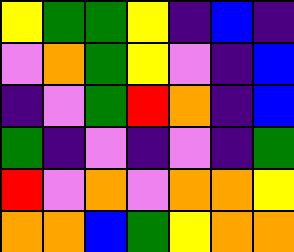[["yellow", "green", "green", "yellow", "indigo", "blue", "indigo"], ["violet", "orange", "green", "yellow", "violet", "indigo", "blue"], ["indigo", "violet", "green", "red", "orange", "indigo", "blue"], ["green", "indigo", "violet", "indigo", "violet", "indigo", "green"], ["red", "violet", "orange", "violet", "orange", "orange", "yellow"], ["orange", "orange", "blue", "green", "yellow", "orange", "orange"]]